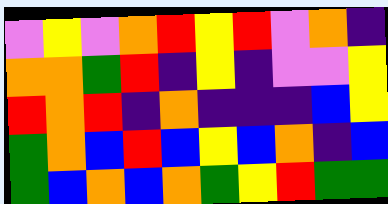[["violet", "yellow", "violet", "orange", "red", "yellow", "red", "violet", "orange", "indigo"], ["orange", "orange", "green", "red", "indigo", "yellow", "indigo", "violet", "violet", "yellow"], ["red", "orange", "red", "indigo", "orange", "indigo", "indigo", "indigo", "blue", "yellow"], ["green", "orange", "blue", "red", "blue", "yellow", "blue", "orange", "indigo", "blue"], ["green", "blue", "orange", "blue", "orange", "green", "yellow", "red", "green", "green"]]